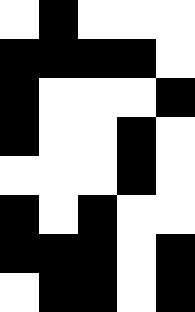[["white", "black", "white", "white", "white"], ["black", "black", "black", "black", "white"], ["black", "white", "white", "white", "black"], ["black", "white", "white", "black", "white"], ["white", "white", "white", "black", "white"], ["black", "white", "black", "white", "white"], ["black", "black", "black", "white", "black"], ["white", "black", "black", "white", "black"]]